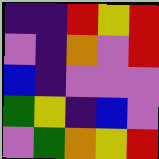[["indigo", "indigo", "red", "yellow", "red"], ["violet", "indigo", "orange", "violet", "red"], ["blue", "indigo", "violet", "violet", "violet"], ["green", "yellow", "indigo", "blue", "violet"], ["violet", "green", "orange", "yellow", "red"]]